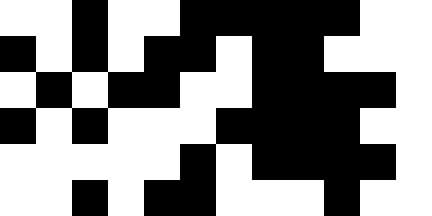[["white", "white", "black", "white", "white", "black", "black", "black", "black", "black", "white", "white"], ["black", "white", "black", "white", "black", "black", "white", "black", "black", "white", "white", "white"], ["white", "black", "white", "black", "black", "white", "white", "black", "black", "black", "black", "white"], ["black", "white", "black", "white", "white", "white", "black", "black", "black", "black", "white", "white"], ["white", "white", "white", "white", "white", "black", "white", "black", "black", "black", "black", "white"], ["white", "white", "black", "white", "black", "black", "white", "white", "white", "black", "white", "white"]]